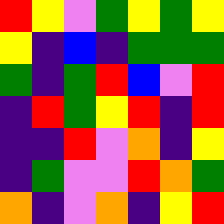[["red", "yellow", "violet", "green", "yellow", "green", "yellow"], ["yellow", "indigo", "blue", "indigo", "green", "green", "green"], ["green", "indigo", "green", "red", "blue", "violet", "red"], ["indigo", "red", "green", "yellow", "red", "indigo", "red"], ["indigo", "indigo", "red", "violet", "orange", "indigo", "yellow"], ["indigo", "green", "violet", "violet", "red", "orange", "green"], ["orange", "indigo", "violet", "orange", "indigo", "yellow", "red"]]